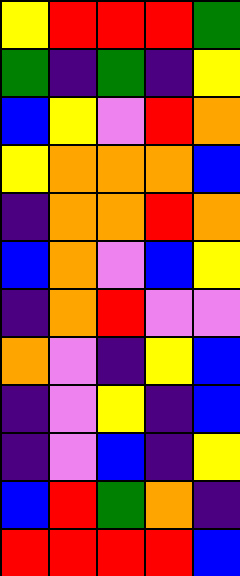[["yellow", "red", "red", "red", "green"], ["green", "indigo", "green", "indigo", "yellow"], ["blue", "yellow", "violet", "red", "orange"], ["yellow", "orange", "orange", "orange", "blue"], ["indigo", "orange", "orange", "red", "orange"], ["blue", "orange", "violet", "blue", "yellow"], ["indigo", "orange", "red", "violet", "violet"], ["orange", "violet", "indigo", "yellow", "blue"], ["indigo", "violet", "yellow", "indigo", "blue"], ["indigo", "violet", "blue", "indigo", "yellow"], ["blue", "red", "green", "orange", "indigo"], ["red", "red", "red", "red", "blue"]]